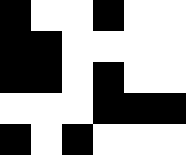[["black", "white", "white", "black", "white", "white"], ["black", "black", "white", "white", "white", "white"], ["black", "black", "white", "black", "white", "white"], ["white", "white", "white", "black", "black", "black"], ["black", "white", "black", "white", "white", "white"]]